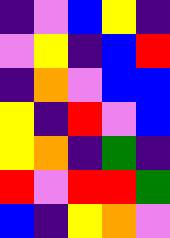[["indigo", "violet", "blue", "yellow", "indigo"], ["violet", "yellow", "indigo", "blue", "red"], ["indigo", "orange", "violet", "blue", "blue"], ["yellow", "indigo", "red", "violet", "blue"], ["yellow", "orange", "indigo", "green", "indigo"], ["red", "violet", "red", "red", "green"], ["blue", "indigo", "yellow", "orange", "violet"]]